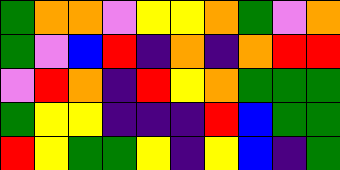[["green", "orange", "orange", "violet", "yellow", "yellow", "orange", "green", "violet", "orange"], ["green", "violet", "blue", "red", "indigo", "orange", "indigo", "orange", "red", "red"], ["violet", "red", "orange", "indigo", "red", "yellow", "orange", "green", "green", "green"], ["green", "yellow", "yellow", "indigo", "indigo", "indigo", "red", "blue", "green", "green"], ["red", "yellow", "green", "green", "yellow", "indigo", "yellow", "blue", "indigo", "green"]]